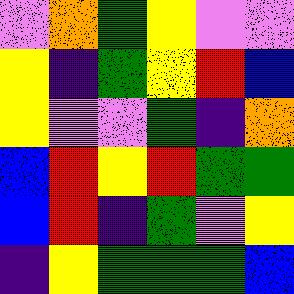[["violet", "orange", "green", "yellow", "violet", "violet"], ["yellow", "indigo", "green", "yellow", "red", "blue"], ["yellow", "violet", "violet", "green", "indigo", "orange"], ["blue", "red", "yellow", "red", "green", "green"], ["blue", "red", "indigo", "green", "violet", "yellow"], ["indigo", "yellow", "green", "green", "green", "blue"]]